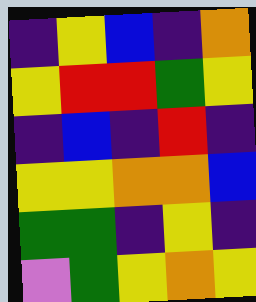[["indigo", "yellow", "blue", "indigo", "orange"], ["yellow", "red", "red", "green", "yellow"], ["indigo", "blue", "indigo", "red", "indigo"], ["yellow", "yellow", "orange", "orange", "blue"], ["green", "green", "indigo", "yellow", "indigo"], ["violet", "green", "yellow", "orange", "yellow"]]